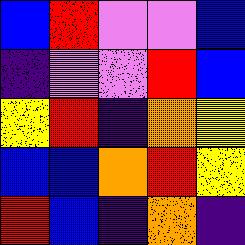[["blue", "red", "violet", "violet", "blue"], ["indigo", "violet", "violet", "red", "blue"], ["yellow", "red", "indigo", "orange", "yellow"], ["blue", "blue", "orange", "red", "yellow"], ["red", "blue", "indigo", "orange", "indigo"]]